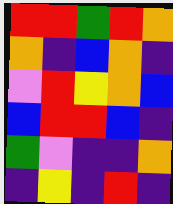[["red", "red", "green", "red", "orange"], ["orange", "indigo", "blue", "orange", "indigo"], ["violet", "red", "yellow", "orange", "blue"], ["blue", "red", "red", "blue", "indigo"], ["green", "violet", "indigo", "indigo", "orange"], ["indigo", "yellow", "indigo", "red", "indigo"]]